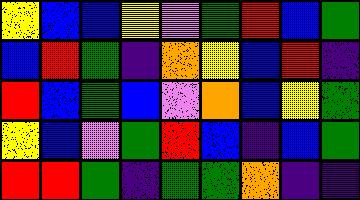[["yellow", "blue", "blue", "yellow", "violet", "green", "red", "blue", "green"], ["blue", "red", "green", "indigo", "orange", "yellow", "blue", "red", "indigo"], ["red", "blue", "green", "blue", "violet", "orange", "blue", "yellow", "green"], ["yellow", "blue", "violet", "green", "red", "blue", "indigo", "blue", "green"], ["red", "red", "green", "indigo", "green", "green", "orange", "indigo", "indigo"]]